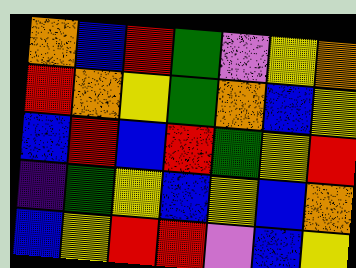[["orange", "blue", "red", "green", "violet", "yellow", "orange"], ["red", "orange", "yellow", "green", "orange", "blue", "yellow"], ["blue", "red", "blue", "red", "green", "yellow", "red"], ["indigo", "green", "yellow", "blue", "yellow", "blue", "orange"], ["blue", "yellow", "red", "red", "violet", "blue", "yellow"]]